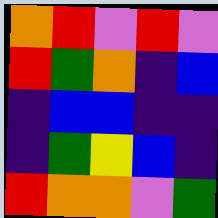[["orange", "red", "violet", "red", "violet"], ["red", "green", "orange", "indigo", "blue"], ["indigo", "blue", "blue", "indigo", "indigo"], ["indigo", "green", "yellow", "blue", "indigo"], ["red", "orange", "orange", "violet", "green"]]